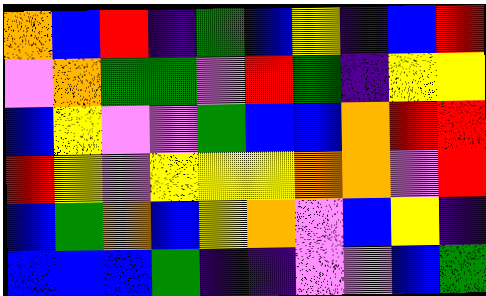[["orange", "blue", "red", "indigo", "green", "blue", "yellow", "indigo", "blue", "red"], ["violet", "orange", "green", "green", "violet", "red", "green", "indigo", "yellow", "yellow"], ["blue", "yellow", "violet", "violet", "green", "blue", "blue", "orange", "red", "red"], ["red", "yellow", "violet", "yellow", "yellow", "yellow", "orange", "orange", "violet", "red"], ["blue", "green", "orange", "blue", "yellow", "orange", "violet", "blue", "yellow", "indigo"], ["blue", "blue", "blue", "green", "indigo", "indigo", "violet", "violet", "blue", "green"]]